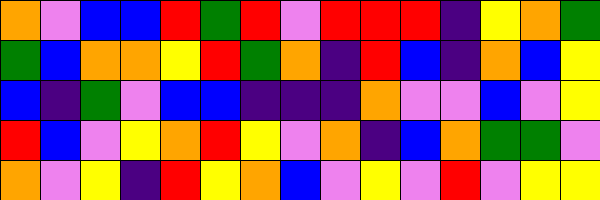[["orange", "violet", "blue", "blue", "red", "green", "red", "violet", "red", "red", "red", "indigo", "yellow", "orange", "green"], ["green", "blue", "orange", "orange", "yellow", "red", "green", "orange", "indigo", "red", "blue", "indigo", "orange", "blue", "yellow"], ["blue", "indigo", "green", "violet", "blue", "blue", "indigo", "indigo", "indigo", "orange", "violet", "violet", "blue", "violet", "yellow"], ["red", "blue", "violet", "yellow", "orange", "red", "yellow", "violet", "orange", "indigo", "blue", "orange", "green", "green", "violet"], ["orange", "violet", "yellow", "indigo", "red", "yellow", "orange", "blue", "violet", "yellow", "violet", "red", "violet", "yellow", "yellow"]]